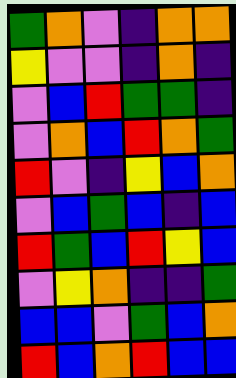[["green", "orange", "violet", "indigo", "orange", "orange"], ["yellow", "violet", "violet", "indigo", "orange", "indigo"], ["violet", "blue", "red", "green", "green", "indigo"], ["violet", "orange", "blue", "red", "orange", "green"], ["red", "violet", "indigo", "yellow", "blue", "orange"], ["violet", "blue", "green", "blue", "indigo", "blue"], ["red", "green", "blue", "red", "yellow", "blue"], ["violet", "yellow", "orange", "indigo", "indigo", "green"], ["blue", "blue", "violet", "green", "blue", "orange"], ["red", "blue", "orange", "red", "blue", "blue"]]